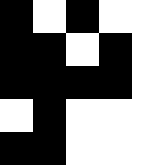[["black", "white", "black", "white", "white"], ["black", "black", "white", "black", "white"], ["black", "black", "black", "black", "white"], ["white", "black", "white", "white", "white"], ["black", "black", "white", "white", "white"]]